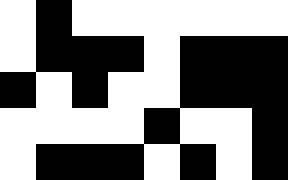[["white", "black", "white", "white", "white", "white", "white", "white"], ["white", "black", "black", "black", "white", "black", "black", "black"], ["black", "white", "black", "white", "white", "black", "black", "black"], ["white", "white", "white", "white", "black", "white", "white", "black"], ["white", "black", "black", "black", "white", "black", "white", "black"]]